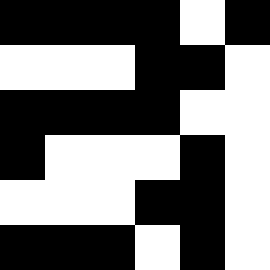[["black", "black", "black", "black", "white", "black"], ["white", "white", "white", "black", "black", "white"], ["black", "black", "black", "black", "white", "white"], ["black", "white", "white", "white", "black", "white"], ["white", "white", "white", "black", "black", "white"], ["black", "black", "black", "white", "black", "white"]]